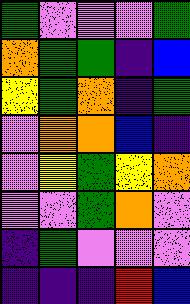[["green", "violet", "violet", "violet", "green"], ["orange", "green", "green", "indigo", "blue"], ["yellow", "green", "orange", "indigo", "green"], ["violet", "orange", "orange", "blue", "indigo"], ["violet", "yellow", "green", "yellow", "orange"], ["violet", "violet", "green", "orange", "violet"], ["indigo", "green", "violet", "violet", "violet"], ["indigo", "indigo", "indigo", "red", "blue"]]